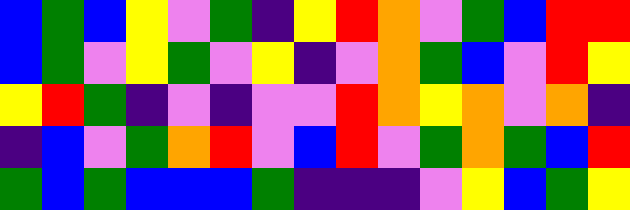[["blue", "green", "blue", "yellow", "violet", "green", "indigo", "yellow", "red", "orange", "violet", "green", "blue", "red", "red"], ["blue", "green", "violet", "yellow", "green", "violet", "yellow", "indigo", "violet", "orange", "green", "blue", "violet", "red", "yellow"], ["yellow", "red", "green", "indigo", "violet", "indigo", "violet", "violet", "red", "orange", "yellow", "orange", "violet", "orange", "indigo"], ["indigo", "blue", "violet", "green", "orange", "red", "violet", "blue", "red", "violet", "green", "orange", "green", "blue", "red"], ["green", "blue", "green", "blue", "blue", "blue", "green", "indigo", "indigo", "indigo", "violet", "yellow", "blue", "green", "yellow"]]